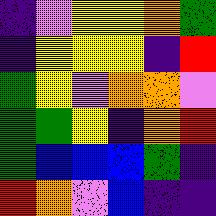[["indigo", "violet", "yellow", "yellow", "orange", "green"], ["indigo", "yellow", "yellow", "yellow", "indigo", "red"], ["green", "yellow", "violet", "orange", "orange", "violet"], ["green", "green", "yellow", "indigo", "orange", "red"], ["green", "blue", "blue", "blue", "green", "indigo"], ["red", "orange", "violet", "blue", "indigo", "indigo"]]